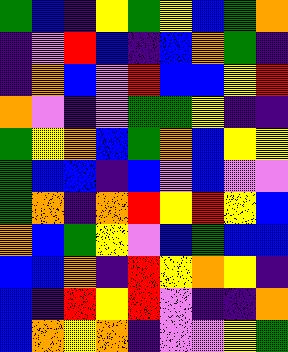[["green", "blue", "indigo", "yellow", "green", "yellow", "blue", "green", "orange"], ["indigo", "violet", "red", "blue", "indigo", "blue", "orange", "green", "indigo"], ["indigo", "orange", "blue", "violet", "red", "blue", "blue", "yellow", "red"], ["orange", "violet", "indigo", "violet", "green", "green", "yellow", "indigo", "indigo"], ["green", "yellow", "orange", "blue", "green", "orange", "blue", "yellow", "yellow"], ["green", "blue", "blue", "indigo", "blue", "violet", "blue", "violet", "violet"], ["green", "orange", "indigo", "orange", "red", "yellow", "red", "yellow", "blue"], ["orange", "blue", "green", "yellow", "violet", "blue", "green", "blue", "blue"], ["blue", "blue", "orange", "indigo", "red", "yellow", "orange", "yellow", "indigo"], ["blue", "indigo", "red", "yellow", "red", "violet", "indigo", "indigo", "orange"], ["blue", "orange", "yellow", "orange", "indigo", "violet", "violet", "yellow", "green"]]